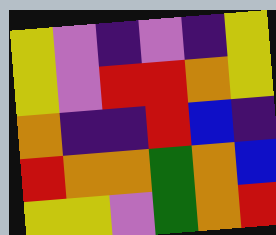[["yellow", "violet", "indigo", "violet", "indigo", "yellow"], ["yellow", "violet", "red", "red", "orange", "yellow"], ["orange", "indigo", "indigo", "red", "blue", "indigo"], ["red", "orange", "orange", "green", "orange", "blue"], ["yellow", "yellow", "violet", "green", "orange", "red"]]